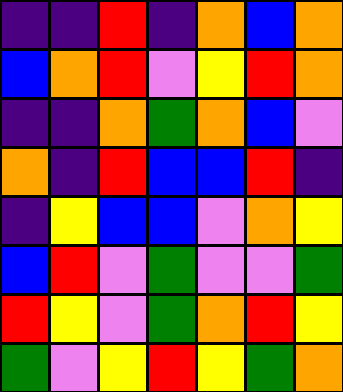[["indigo", "indigo", "red", "indigo", "orange", "blue", "orange"], ["blue", "orange", "red", "violet", "yellow", "red", "orange"], ["indigo", "indigo", "orange", "green", "orange", "blue", "violet"], ["orange", "indigo", "red", "blue", "blue", "red", "indigo"], ["indigo", "yellow", "blue", "blue", "violet", "orange", "yellow"], ["blue", "red", "violet", "green", "violet", "violet", "green"], ["red", "yellow", "violet", "green", "orange", "red", "yellow"], ["green", "violet", "yellow", "red", "yellow", "green", "orange"]]